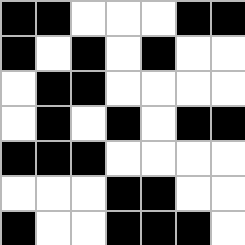[["black", "black", "white", "white", "white", "black", "black"], ["black", "white", "black", "white", "black", "white", "white"], ["white", "black", "black", "white", "white", "white", "white"], ["white", "black", "white", "black", "white", "black", "black"], ["black", "black", "black", "white", "white", "white", "white"], ["white", "white", "white", "black", "black", "white", "white"], ["black", "white", "white", "black", "black", "black", "white"]]